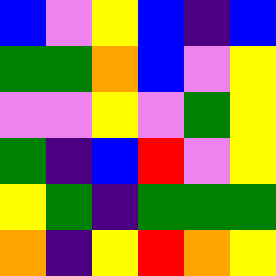[["blue", "violet", "yellow", "blue", "indigo", "blue"], ["green", "green", "orange", "blue", "violet", "yellow"], ["violet", "violet", "yellow", "violet", "green", "yellow"], ["green", "indigo", "blue", "red", "violet", "yellow"], ["yellow", "green", "indigo", "green", "green", "green"], ["orange", "indigo", "yellow", "red", "orange", "yellow"]]